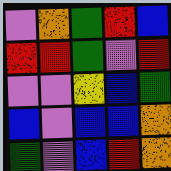[["violet", "orange", "green", "red", "blue"], ["red", "red", "green", "violet", "red"], ["violet", "violet", "yellow", "blue", "green"], ["blue", "violet", "blue", "blue", "orange"], ["green", "violet", "blue", "red", "orange"]]